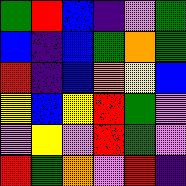[["green", "red", "blue", "indigo", "violet", "green"], ["blue", "indigo", "blue", "green", "orange", "green"], ["red", "indigo", "blue", "orange", "yellow", "blue"], ["yellow", "blue", "yellow", "red", "green", "violet"], ["violet", "yellow", "violet", "red", "green", "violet"], ["red", "green", "orange", "violet", "red", "indigo"]]